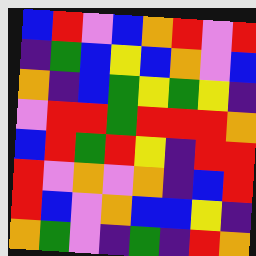[["blue", "red", "violet", "blue", "orange", "red", "violet", "red"], ["indigo", "green", "blue", "yellow", "blue", "orange", "violet", "blue"], ["orange", "indigo", "blue", "green", "yellow", "green", "yellow", "indigo"], ["violet", "red", "red", "green", "red", "red", "red", "orange"], ["blue", "red", "green", "red", "yellow", "indigo", "red", "red"], ["red", "violet", "orange", "violet", "orange", "indigo", "blue", "red"], ["red", "blue", "violet", "orange", "blue", "blue", "yellow", "indigo"], ["orange", "green", "violet", "indigo", "green", "indigo", "red", "orange"]]